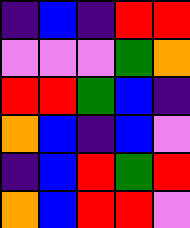[["indigo", "blue", "indigo", "red", "red"], ["violet", "violet", "violet", "green", "orange"], ["red", "red", "green", "blue", "indigo"], ["orange", "blue", "indigo", "blue", "violet"], ["indigo", "blue", "red", "green", "red"], ["orange", "blue", "red", "red", "violet"]]